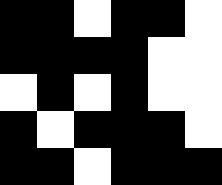[["black", "black", "white", "black", "black", "white"], ["black", "black", "black", "black", "white", "white"], ["white", "black", "white", "black", "white", "white"], ["black", "white", "black", "black", "black", "white"], ["black", "black", "white", "black", "black", "black"]]